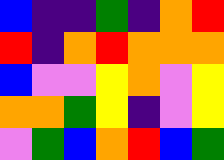[["blue", "indigo", "indigo", "green", "indigo", "orange", "red"], ["red", "indigo", "orange", "red", "orange", "orange", "orange"], ["blue", "violet", "violet", "yellow", "orange", "violet", "yellow"], ["orange", "orange", "green", "yellow", "indigo", "violet", "yellow"], ["violet", "green", "blue", "orange", "red", "blue", "green"]]